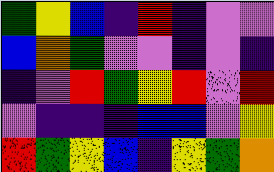[["green", "yellow", "blue", "indigo", "red", "indigo", "violet", "violet"], ["blue", "orange", "green", "violet", "violet", "indigo", "violet", "indigo"], ["indigo", "violet", "red", "green", "yellow", "red", "violet", "red"], ["violet", "indigo", "indigo", "indigo", "blue", "blue", "violet", "yellow"], ["red", "green", "yellow", "blue", "indigo", "yellow", "green", "orange"]]